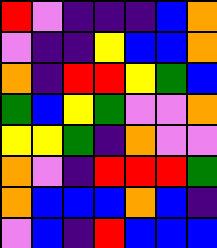[["red", "violet", "indigo", "indigo", "indigo", "blue", "orange"], ["violet", "indigo", "indigo", "yellow", "blue", "blue", "orange"], ["orange", "indigo", "red", "red", "yellow", "green", "blue"], ["green", "blue", "yellow", "green", "violet", "violet", "orange"], ["yellow", "yellow", "green", "indigo", "orange", "violet", "violet"], ["orange", "violet", "indigo", "red", "red", "red", "green"], ["orange", "blue", "blue", "blue", "orange", "blue", "indigo"], ["violet", "blue", "indigo", "red", "blue", "blue", "blue"]]